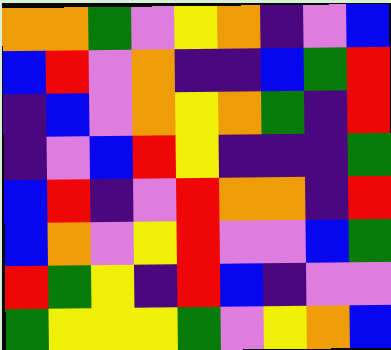[["orange", "orange", "green", "violet", "yellow", "orange", "indigo", "violet", "blue"], ["blue", "red", "violet", "orange", "indigo", "indigo", "blue", "green", "red"], ["indigo", "blue", "violet", "orange", "yellow", "orange", "green", "indigo", "red"], ["indigo", "violet", "blue", "red", "yellow", "indigo", "indigo", "indigo", "green"], ["blue", "red", "indigo", "violet", "red", "orange", "orange", "indigo", "red"], ["blue", "orange", "violet", "yellow", "red", "violet", "violet", "blue", "green"], ["red", "green", "yellow", "indigo", "red", "blue", "indigo", "violet", "violet"], ["green", "yellow", "yellow", "yellow", "green", "violet", "yellow", "orange", "blue"]]